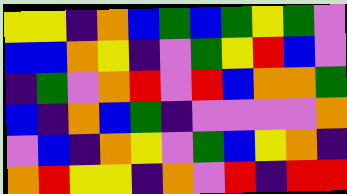[["yellow", "yellow", "indigo", "orange", "blue", "green", "blue", "green", "yellow", "green", "violet"], ["blue", "blue", "orange", "yellow", "indigo", "violet", "green", "yellow", "red", "blue", "violet"], ["indigo", "green", "violet", "orange", "red", "violet", "red", "blue", "orange", "orange", "green"], ["blue", "indigo", "orange", "blue", "green", "indigo", "violet", "violet", "violet", "violet", "orange"], ["violet", "blue", "indigo", "orange", "yellow", "violet", "green", "blue", "yellow", "orange", "indigo"], ["orange", "red", "yellow", "yellow", "indigo", "orange", "violet", "red", "indigo", "red", "red"]]